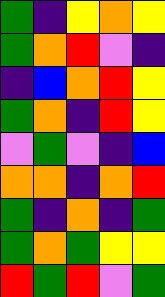[["green", "indigo", "yellow", "orange", "yellow"], ["green", "orange", "red", "violet", "indigo"], ["indigo", "blue", "orange", "red", "yellow"], ["green", "orange", "indigo", "red", "yellow"], ["violet", "green", "violet", "indigo", "blue"], ["orange", "orange", "indigo", "orange", "red"], ["green", "indigo", "orange", "indigo", "green"], ["green", "orange", "green", "yellow", "yellow"], ["red", "green", "red", "violet", "green"]]